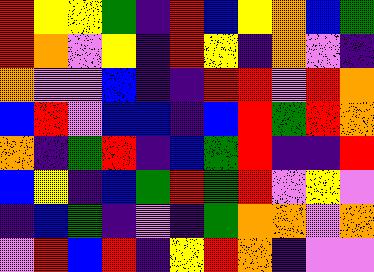[["red", "yellow", "yellow", "green", "indigo", "red", "blue", "yellow", "orange", "blue", "green"], ["red", "orange", "violet", "yellow", "indigo", "red", "yellow", "indigo", "orange", "violet", "indigo"], ["orange", "violet", "violet", "blue", "indigo", "indigo", "red", "red", "violet", "red", "orange"], ["blue", "red", "violet", "blue", "blue", "indigo", "blue", "red", "green", "red", "orange"], ["orange", "indigo", "green", "red", "indigo", "blue", "green", "red", "indigo", "indigo", "red"], ["blue", "yellow", "indigo", "blue", "green", "red", "green", "red", "violet", "yellow", "violet"], ["indigo", "blue", "green", "indigo", "violet", "indigo", "green", "orange", "orange", "violet", "orange"], ["violet", "red", "blue", "red", "indigo", "yellow", "red", "orange", "indigo", "violet", "violet"]]